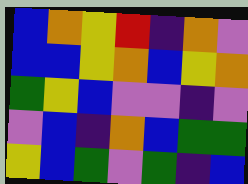[["blue", "orange", "yellow", "red", "indigo", "orange", "violet"], ["blue", "blue", "yellow", "orange", "blue", "yellow", "orange"], ["green", "yellow", "blue", "violet", "violet", "indigo", "violet"], ["violet", "blue", "indigo", "orange", "blue", "green", "green"], ["yellow", "blue", "green", "violet", "green", "indigo", "blue"]]